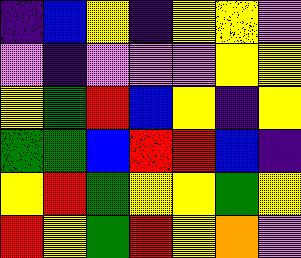[["indigo", "blue", "yellow", "indigo", "yellow", "yellow", "violet"], ["violet", "indigo", "violet", "violet", "violet", "yellow", "yellow"], ["yellow", "green", "red", "blue", "yellow", "indigo", "yellow"], ["green", "green", "blue", "red", "red", "blue", "indigo"], ["yellow", "red", "green", "yellow", "yellow", "green", "yellow"], ["red", "yellow", "green", "red", "yellow", "orange", "violet"]]